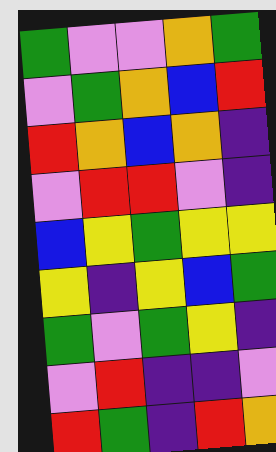[["green", "violet", "violet", "orange", "green"], ["violet", "green", "orange", "blue", "red"], ["red", "orange", "blue", "orange", "indigo"], ["violet", "red", "red", "violet", "indigo"], ["blue", "yellow", "green", "yellow", "yellow"], ["yellow", "indigo", "yellow", "blue", "green"], ["green", "violet", "green", "yellow", "indigo"], ["violet", "red", "indigo", "indigo", "violet"], ["red", "green", "indigo", "red", "orange"]]